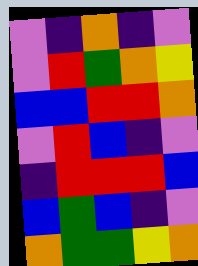[["violet", "indigo", "orange", "indigo", "violet"], ["violet", "red", "green", "orange", "yellow"], ["blue", "blue", "red", "red", "orange"], ["violet", "red", "blue", "indigo", "violet"], ["indigo", "red", "red", "red", "blue"], ["blue", "green", "blue", "indigo", "violet"], ["orange", "green", "green", "yellow", "orange"]]